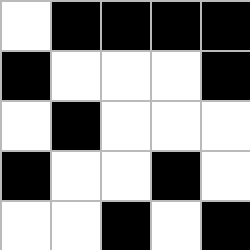[["white", "black", "black", "black", "black"], ["black", "white", "white", "white", "black"], ["white", "black", "white", "white", "white"], ["black", "white", "white", "black", "white"], ["white", "white", "black", "white", "black"]]